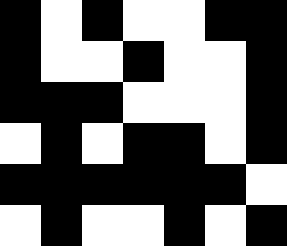[["black", "white", "black", "white", "white", "black", "black"], ["black", "white", "white", "black", "white", "white", "black"], ["black", "black", "black", "white", "white", "white", "black"], ["white", "black", "white", "black", "black", "white", "black"], ["black", "black", "black", "black", "black", "black", "white"], ["white", "black", "white", "white", "black", "white", "black"]]